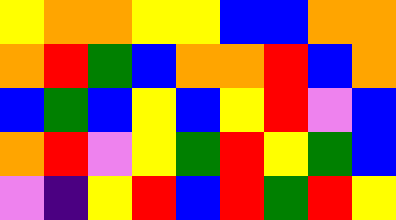[["yellow", "orange", "orange", "yellow", "yellow", "blue", "blue", "orange", "orange"], ["orange", "red", "green", "blue", "orange", "orange", "red", "blue", "orange"], ["blue", "green", "blue", "yellow", "blue", "yellow", "red", "violet", "blue"], ["orange", "red", "violet", "yellow", "green", "red", "yellow", "green", "blue"], ["violet", "indigo", "yellow", "red", "blue", "red", "green", "red", "yellow"]]